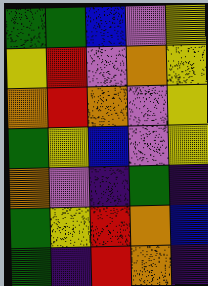[["green", "green", "blue", "violet", "yellow"], ["yellow", "red", "violet", "orange", "yellow"], ["orange", "red", "orange", "violet", "yellow"], ["green", "yellow", "blue", "violet", "yellow"], ["orange", "violet", "indigo", "green", "indigo"], ["green", "yellow", "red", "orange", "blue"], ["green", "indigo", "red", "orange", "indigo"]]